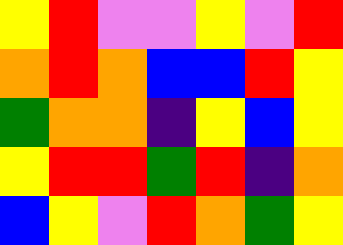[["yellow", "red", "violet", "violet", "yellow", "violet", "red"], ["orange", "red", "orange", "blue", "blue", "red", "yellow"], ["green", "orange", "orange", "indigo", "yellow", "blue", "yellow"], ["yellow", "red", "red", "green", "red", "indigo", "orange"], ["blue", "yellow", "violet", "red", "orange", "green", "yellow"]]